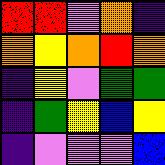[["red", "red", "violet", "orange", "indigo"], ["orange", "yellow", "orange", "red", "orange"], ["indigo", "yellow", "violet", "green", "green"], ["indigo", "green", "yellow", "blue", "yellow"], ["indigo", "violet", "violet", "violet", "blue"]]